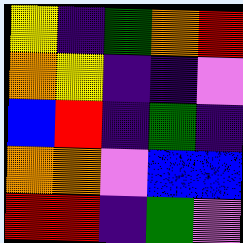[["yellow", "indigo", "green", "orange", "red"], ["orange", "yellow", "indigo", "indigo", "violet"], ["blue", "red", "indigo", "green", "indigo"], ["orange", "orange", "violet", "blue", "blue"], ["red", "red", "indigo", "green", "violet"]]